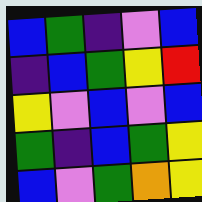[["blue", "green", "indigo", "violet", "blue"], ["indigo", "blue", "green", "yellow", "red"], ["yellow", "violet", "blue", "violet", "blue"], ["green", "indigo", "blue", "green", "yellow"], ["blue", "violet", "green", "orange", "yellow"]]